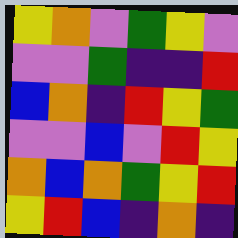[["yellow", "orange", "violet", "green", "yellow", "violet"], ["violet", "violet", "green", "indigo", "indigo", "red"], ["blue", "orange", "indigo", "red", "yellow", "green"], ["violet", "violet", "blue", "violet", "red", "yellow"], ["orange", "blue", "orange", "green", "yellow", "red"], ["yellow", "red", "blue", "indigo", "orange", "indigo"]]